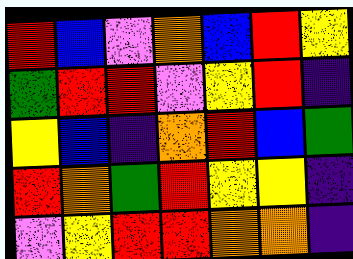[["red", "blue", "violet", "orange", "blue", "red", "yellow"], ["green", "red", "red", "violet", "yellow", "red", "indigo"], ["yellow", "blue", "indigo", "orange", "red", "blue", "green"], ["red", "orange", "green", "red", "yellow", "yellow", "indigo"], ["violet", "yellow", "red", "red", "orange", "orange", "indigo"]]